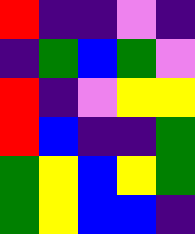[["red", "indigo", "indigo", "violet", "indigo"], ["indigo", "green", "blue", "green", "violet"], ["red", "indigo", "violet", "yellow", "yellow"], ["red", "blue", "indigo", "indigo", "green"], ["green", "yellow", "blue", "yellow", "green"], ["green", "yellow", "blue", "blue", "indigo"]]